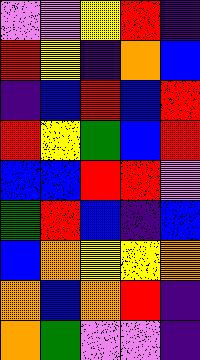[["violet", "violet", "yellow", "red", "indigo"], ["red", "yellow", "indigo", "orange", "blue"], ["indigo", "blue", "red", "blue", "red"], ["red", "yellow", "green", "blue", "red"], ["blue", "blue", "red", "red", "violet"], ["green", "red", "blue", "indigo", "blue"], ["blue", "orange", "yellow", "yellow", "orange"], ["orange", "blue", "orange", "red", "indigo"], ["orange", "green", "violet", "violet", "indigo"]]